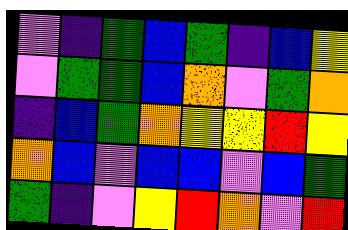[["violet", "indigo", "green", "blue", "green", "indigo", "blue", "yellow"], ["violet", "green", "green", "blue", "orange", "violet", "green", "orange"], ["indigo", "blue", "green", "orange", "yellow", "yellow", "red", "yellow"], ["orange", "blue", "violet", "blue", "blue", "violet", "blue", "green"], ["green", "indigo", "violet", "yellow", "red", "orange", "violet", "red"]]